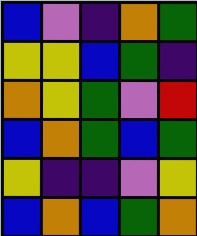[["blue", "violet", "indigo", "orange", "green"], ["yellow", "yellow", "blue", "green", "indigo"], ["orange", "yellow", "green", "violet", "red"], ["blue", "orange", "green", "blue", "green"], ["yellow", "indigo", "indigo", "violet", "yellow"], ["blue", "orange", "blue", "green", "orange"]]